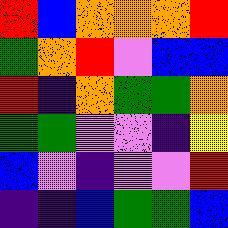[["red", "blue", "orange", "orange", "orange", "red"], ["green", "orange", "red", "violet", "blue", "blue"], ["red", "indigo", "orange", "green", "green", "orange"], ["green", "green", "violet", "violet", "indigo", "yellow"], ["blue", "violet", "indigo", "violet", "violet", "red"], ["indigo", "indigo", "blue", "green", "green", "blue"]]